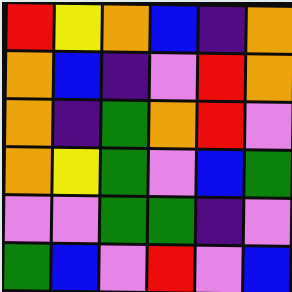[["red", "yellow", "orange", "blue", "indigo", "orange"], ["orange", "blue", "indigo", "violet", "red", "orange"], ["orange", "indigo", "green", "orange", "red", "violet"], ["orange", "yellow", "green", "violet", "blue", "green"], ["violet", "violet", "green", "green", "indigo", "violet"], ["green", "blue", "violet", "red", "violet", "blue"]]